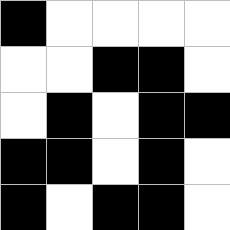[["black", "white", "white", "white", "white"], ["white", "white", "black", "black", "white"], ["white", "black", "white", "black", "black"], ["black", "black", "white", "black", "white"], ["black", "white", "black", "black", "white"]]